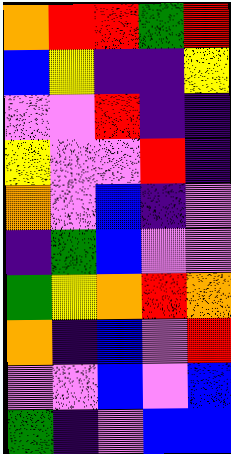[["orange", "red", "red", "green", "red"], ["blue", "yellow", "indigo", "indigo", "yellow"], ["violet", "violet", "red", "indigo", "indigo"], ["yellow", "violet", "violet", "red", "indigo"], ["orange", "violet", "blue", "indigo", "violet"], ["indigo", "green", "blue", "violet", "violet"], ["green", "yellow", "orange", "red", "orange"], ["orange", "indigo", "blue", "violet", "red"], ["violet", "violet", "blue", "violet", "blue"], ["green", "indigo", "violet", "blue", "blue"]]